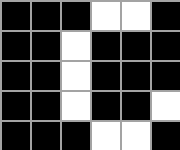[["black", "black", "black", "white", "white", "black"], ["black", "black", "white", "black", "black", "black"], ["black", "black", "white", "black", "black", "black"], ["black", "black", "white", "black", "black", "white"], ["black", "black", "black", "white", "white", "black"]]